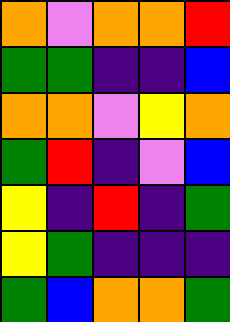[["orange", "violet", "orange", "orange", "red"], ["green", "green", "indigo", "indigo", "blue"], ["orange", "orange", "violet", "yellow", "orange"], ["green", "red", "indigo", "violet", "blue"], ["yellow", "indigo", "red", "indigo", "green"], ["yellow", "green", "indigo", "indigo", "indigo"], ["green", "blue", "orange", "orange", "green"]]